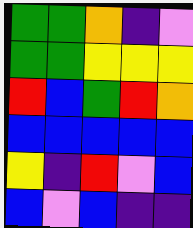[["green", "green", "orange", "indigo", "violet"], ["green", "green", "yellow", "yellow", "yellow"], ["red", "blue", "green", "red", "orange"], ["blue", "blue", "blue", "blue", "blue"], ["yellow", "indigo", "red", "violet", "blue"], ["blue", "violet", "blue", "indigo", "indigo"]]